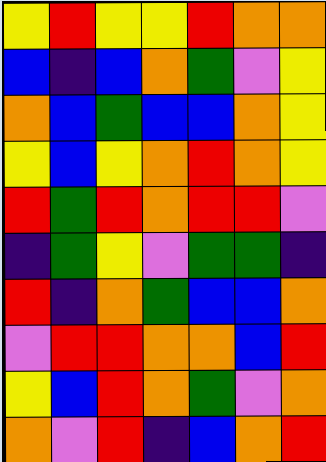[["yellow", "red", "yellow", "yellow", "red", "orange", "orange"], ["blue", "indigo", "blue", "orange", "green", "violet", "yellow"], ["orange", "blue", "green", "blue", "blue", "orange", "yellow"], ["yellow", "blue", "yellow", "orange", "red", "orange", "yellow"], ["red", "green", "red", "orange", "red", "red", "violet"], ["indigo", "green", "yellow", "violet", "green", "green", "indigo"], ["red", "indigo", "orange", "green", "blue", "blue", "orange"], ["violet", "red", "red", "orange", "orange", "blue", "red"], ["yellow", "blue", "red", "orange", "green", "violet", "orange"], ["orange", "violet", "red", "indigo", "blue", "orange", "red"]]